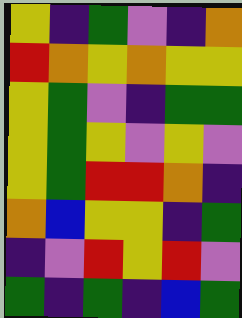[["yellow", "indigo", "green", "violet", "indigo", "orange"], ["red", "orange", "yellow", "orange", "yellow", "yellow"], ["yellow", "green", "violet", "indigo", "green", "green"], ["yellow", "green", "yellow", "violet", "yellow", "violet"], ["yellow", "green", "red", "red", "orange", "indigo"], ["orange", "blue", "yellow", "yellow", "indigo", "green"], ["indigo", "violet", "red", "yellow", "red", "violet"], ["green", "indigo", "green", "indigo", "blue", "green"]]